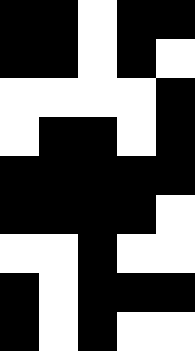[["black", "black", "white", "black", "black"], ["black", "black", "white", "black", "white"], ["white", "white", "white", "white", "black"], ["white", "black", "black", "white", "black"], ["black", "black", "black", "black", "black"], ["black", "black", "black", "black", "white"], ["white", "white", "black", "white", "white"], ["black", "white", "black", "black", "black"], ["black", "white", "black", "white", "white"]]